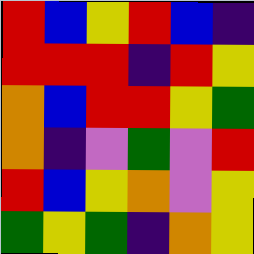[["red", "blue", "yellow", "red", "blue", "indigo"], ["red", "red", "red", "indigo", "red", "yellow"], ["orange", "blue", "red", "red", "yellow", "green"], ["orange", "indigo", "violet", "green", "violet", "red"], ["red", "blue", "yellow", "orange", "violet", "yellow"], ["green", "yellow", "green", "indigo", "orange", "yellow"]]